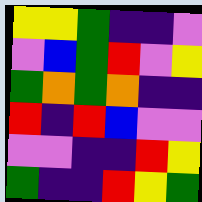[["yellow", "yellow", "green", "indigo", "indigo", "violet"], ["violet", "blue", "green", "red", "violet", "yellow"], ["green", "orange", "green", "orange", "indigo", "indigo"], ["red", "indigo", "red", "blue", "violet", "violet"], ["violet", "violet", "indigo", "indigo", "red", "yellow"], ["green", "indigo", "indigo", "red", "yellow", "green"]]